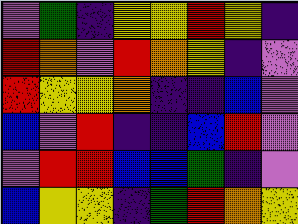[["violet", "green", "indigo", "yellow", "yellow", "red", "yellow", "indigo"], ["red", "orange", "violet", "red", "orange", "yellow", "indigo", "violet"], ["red", "yellow", "yellow", "orange", "indigo", "indigo", "blue", "violet"], ["blue", "violet", "red", "indigo", "indigo", "blue", "red", "violet"], ["violet", "red", "red", "blue", "blue", "green", "indigo", "violet"], ["blue", "yellow", "yellow", "indigo", "green", "red", "orange", "yellow"]]